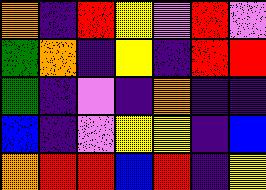[["orange", "indigo", "red", "yellow", "violet", "red", "violet"], ["green", "orange", "indigo", "yellow", "indigo", "red", "red"], ["green", "indigo", "violet", "indigo", "orange", "indigo", "indigo"], ["blue", "indigo", "violet", "yellow", "yellow", "indigo", "blue"], ["orange", "red", "red", "blue", "red", "indigo", "yellow"]]